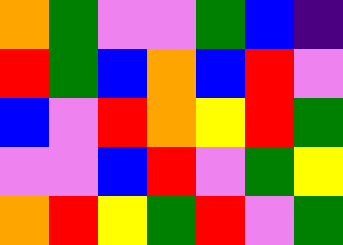[["orange", "green", "violet", "violet", "green", "blue", "indigo"], ["red", "green", "blue", "orange", "blue", "red", "violet"], ["blue", "violet", "red", "orange", "yellow", "red", "green"], ["violet", "violet", "blue", "red", "violet", "green", "yellow"], ["orange", "red", "yellow", "green", "red", "violet", "green"]]